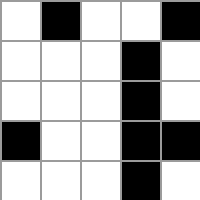[["white", "black", "white", "white", "black"], ["white", "white", "white", "black", "white"], ["white", "white", "white", "black", "white"], ["black", "white", "white", "black", "black"], ["white", "white", "white", "black", "white"]]